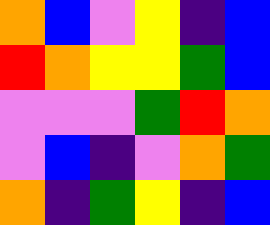[["orange", "blue", "violet", "yellow", "indigo", "blue"], ["red", "orange", "yellow", "yellow", "green", "blue"], ["violet", "violet", "violet", "green", "red", "orange"], ["violet", "blue", "indigo", "violet", "orange", "green"], ["orange", "indigo", "green", "yellow", "indigo", "blue"]]